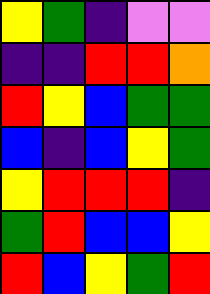[["yellow", "green", "indigo", "violet", "violet"], ["indigo", "indigo", "red", "red", "orange"], ["red", "yellow", "blue", "green", "green"], ["blue", "indigo", "blue", "yellow", "green"], ["yellow", "red", "red", "red", "indigo"], ["green", "red", "blue", "blue", "yellow"], ["red", "blue", "yellow", "green", "red"]]